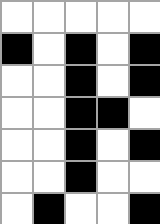[["white", "white", "white", "white", "white"], ["black", "white", "black", "white", "black"], ["white", "white", "black", "white", "black"], ["white", "white", "black", "black", "white"], ["white", "white", "black", "white", "black"], ["white", "white", "black", "white", "white"], ["white", "black", "white", "white", "black"]]